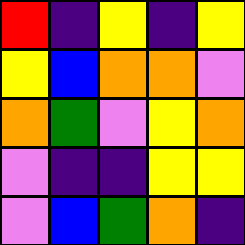[["red", "indigo", "yellow", "indigo", "yellow"], ["yellow", "blue", "orange", "orange", "violet"], ["orange", "green", "violet", "yellow", "orange"], ["violet", "indigo", "indigo", "yellow", "yellow"], ["violet", "blue", "green", "orange", "indigo"]]